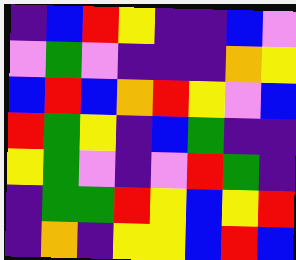[["indigo", "blue", "red", "yellow", "indigo", "indigo", "blue", "violet"], ["violet", "green", "violet", "indigo", "indigo", "indigo", "orange", "yellow"], ["blue", "red", "blue", "orange", "red", "yellow", "violet", "blue"], ["red", "green", "yellow", "indigo", "blue", "green", "indigo", "indigo"], ["yellow", "green", "violet", "indigo", "violet", "red", "green", "indigo"], ["indigo", "green", "green", "red", "yellow", "blue", "yellow", "red"], ["indigo", "orange", "indigo", "yellow", "yellow", "blue", "red", "blue"]]